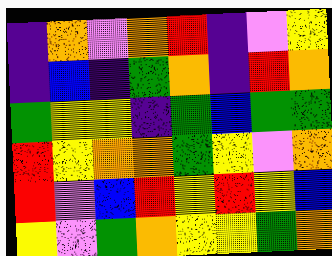[["indigo", "orange", "violet", "orange", "red", "indigo", "violet", "yellow"], ["indigo", "blue", "indigo", "green", "orange", "indigo", "red", "orange"], ["green", "yellow", "yellow", "indigo", "green", "blue", "green", "green"], ["red", "yellow", "orange", "orange", "green", "yellow", "violet", "orange"], ["red", "violet", "blue", "red", "yellow", "red", "yellow", "blue"], ["yellow", "violet", "green", "orange", "yellow", "yellow", "green", "orange"]]